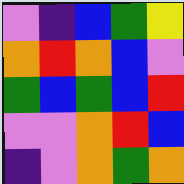[["violet", "indigo", "blue", "green", "yellow"], ["orange", "red", "orange", "blue", "violet"], ["green", "blue", "green", "blue", "red"], ["violet", "violet", "orange", "red", "blue"], ["indigo", "violet", "orange", "green", "orange"]]